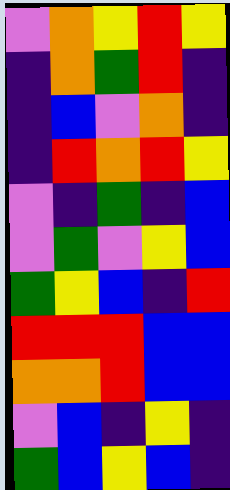[["violet", "orange", "yellow", "red", "yellow"], ["indigo", "orange", "green", "red", "indigo"], ["indigo", "blue", "violet", "orange", "indigo"], ["indigo", "red", "orange", "red", "yellow"], ["violet", "indigo", "green", "indigo", "blue"], ["violet", "green", "violet", "yellow", "blue"], ["green", "yellow", "blue", "indigo", "red"], ["red", "red", "red", "blue", "blue"], ["orange", "orange", "red", "blue", "blue"], ["violet", "blue", "indigo", "yellow", "indigo"], ["green", "blue", "yellow", "blue", "indigo"]]